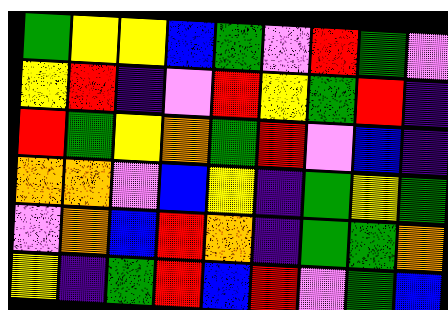[["green", "yellow", "yellow", "blue", "green", "violet", "red", "green", "violet"], ["yellow", "red", "indigo", "violet", "red", "yellow", "green", "red", "indigo"], ["red", "green", "yellow", "orange", "green", "red", "violet", "blue", "indigo"], ["orange", "orange", "violet", "blue", "yellow", "indigo", "green", "yellow", "green"], ["violet", "orange", "blue", "red", "orange", "indigo", "green", "green", "orange"], ["yellow", "indigo", "green", "red", "blue", "red", "violet", "green", "blue"]]